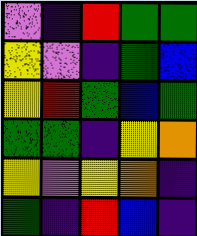[["violet", "indigo", "red", "green", "green"], ["yellow", "violet", "indigo", "green", "blue"], ["yellow", "red", "green", "blue", "green"], ["green", "green", "indigo", "yellow", "orange"], ["yellow", "violet", "yellow", "orange", "indigo"], ["green", "indigo", "red", "blue", "indigo"]]